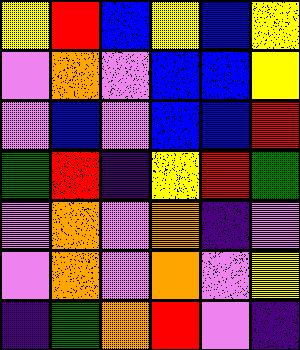[["yellow", "red", "blue", "yellow", "blue", "yellow"], ["violet", "orange", "violet", "blue", "blue", "yellow"], ["violet", "blue", "violet", "blue", "blue", "red"], ["green", "red", "indigo", "yellow", "red", "green"], ["violet", "orange", "violet", "orange", "indigo", "violet"], ["violet", "orange", "violet", "orange", "violet", "yellow"], ["indigo", "green", "orange", "red", "violet", "indigo"]]